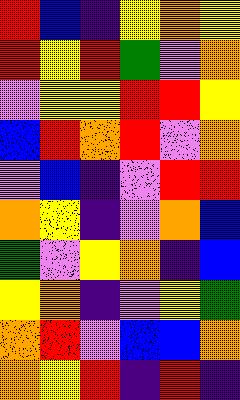[["red", "blue", "indigo", "yellow", "orange", "yellow"], ["red", "yellow", "red", "green", "violet", "orange"], ["violet", "yellow", "yellow", "red", "red", "yellow"], ["blue", "red", "orange", "red", "violet", "orange"], ["violet", "blue", "indigo", "violet", "red", "red"], ["orange", "yellow", "indigo", "violet", "orange", "blue"], ["green", "violet", "yellow", "orange", "indigo", "blue"], ["yellow", "orange", "indigo", "violet", "yellow", "green"], ["orange", "red", "violet", "blue", "blue", "orange"], ["orange", "yellow", "red", "indigo", "red", "indigo"]]